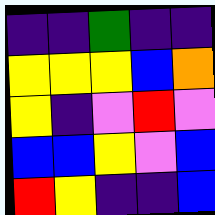[["indigo", "indigo", "green", "indigo", "indigo"], ["yellow", "yellow", "yellow", "blue", "orange"], ["yellow", "indigo", "violet", "red", "violet"], ["blue", "blue", "yellow", "violet", "blue"], ["red", "yellow", "indigo", "indigo", "blue"]]